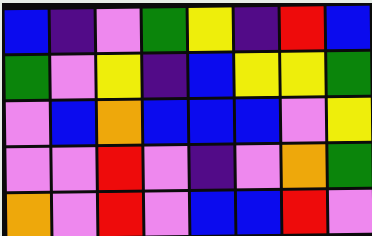[["blue", "indigo", "violet", "green", "yellow", "indigo", "red", "blue"], ["green", "violet", "yellow", "indigo", "blue", "yellow", "yellow", "green"], ["violet", "blue", "orange", "blue", "blue", "blue", "violet", "yellow"], ["violet", "violet", "red", "violet", "indigo", "violet", "orange", "green"], ["orange", "violet", "red", "violet", "blue", "blue", "red", "violet"]]